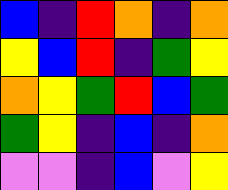[["blue", "indigo", "red", "orange", "indigo", "orange"], ["yellow", "blue", "red", "indigo", "green", "yellow"], ["orange", "yellow", "green", "red", "blue", "green"], ["green", "yellow", "indigo", "blue", "indigo", "orange"], ["violet", "violet", "indigo", "blue", "violet", "yellow"]]